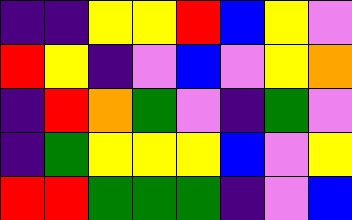[["indigo", "indigo", "yellow", "yellow", "red", "blue", "yellow", "violet"], ["red", "yellow", "indigo", "violet", "blue", "violet", "yellow", "orange"], ["indigo", "red", "orange", "green", "violet", "indigo", "green", "violet"], ["indigo", "green", "yellow", "yellow", "yellow", "blue", "violet", "yellow"], ["red", "red", "green", "green", "green", "indigo", "violet", "blue"]]